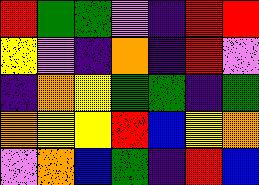[["red", "green", "green", "violet", "indigo", "red", "red"], ["yellow", "violet", "indigo", "orange", "indigo", "red", "violet"], ["indigo", "orange", "yellow", "green", "green", "indigo", "green"], ["orange", "yellow", "yellow", "red", "blue", "yellow", "orange"], ["violet", "orange", "blue", "green", "indigo", "red", "blue"]]